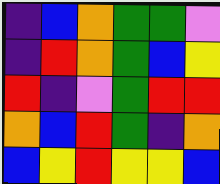[["indigo", "blue", "orange", "green", "green", "violet"], ["indigo", "red", "orange", "green", "blue", "yellow"], ["red", "indigo", "violet", "green", "red", "red"], ["orange", "blue", "red", "green", "indigo", "orange"], ["blue", "yellow", "red", "yellow", "yellow", "blue"]]